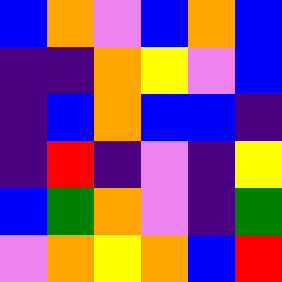[["blue", "orange", "violet", "blue", "orange", "blue"], ["indigo", "indigo", "orange", "yellow", "violet", "blue"], ["indigo", "blue", "orange", "blue", "blue", "indigo"], ["indigo", "red", "indigo", "violet", "indigo", "yellow"], ["blue", "green", "orange", "violet", "indigo", "green"], ["violet", "orange", "yellow", "orange", "blue", "red"]]